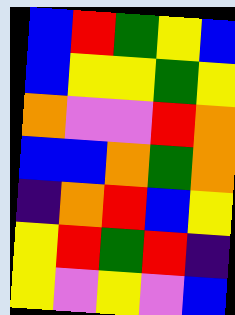[["blue", "red", "green", "yellow", "blue"], ["blue", "yellow", "yellow", "green", "yellow"], ["orange", "violet", "violet", "red", "orange"], ["blue", "blue", "orange", "green", "orange"], ["indigo", "orange", "red", "blue", "yellow"], ["yellow", "red", "green", "red", "indigo"], ["yellow", "violet", "yellow", "violet", "blue"]]